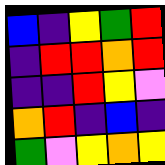[["blue", "indigo", "yellow", "green", "red"], ["indigo", "red", "red", "orange", "red"], ["indigo", "indigo", "red", "yellow", "violet"], ["orange", "red", "indigo", "blue", "indigo"], ["green", "violet", "yellow", "orange", "yellow"]]